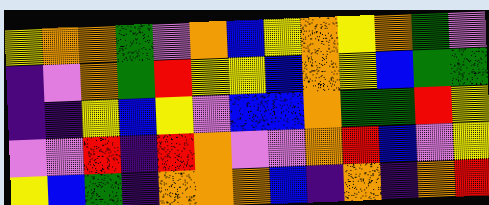[["yellow", "orange", "orange", "green", "violet", "orange", "blue", "yellow", "orange", "yellow", "orange", "green", "violet"], ["indigo", "violet", "orange", "green", "red", "yellow", "yellow", "blue", "orange", "yellow", "blue", "green", "green"], ["indigo", "indigo", "yellow", "blue", "yellow", "violet", "blue", "blue", "orange", "green", "green", "red", "yellow"], ["violet", "violet", "red", "indigo", "red", "orange", "violet", "violet", "orange", "red", "blue", "violet", "yellow"], ["yellow", "blue", "green", "indigo", "orange", "orange", "orange", "blue", "indigo", "orange", "indigo", "orange", "red"]]